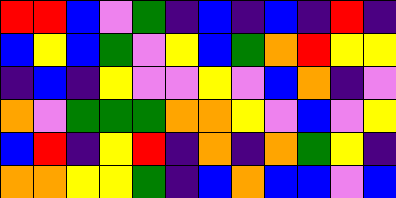[["red", "red", "blue", "violet", "green", "indigo", "blue", "indigo", "blue", "indigo", "red", "indigo"], ["blue", "yellow", "blue", "green", "violet", "yellow", "blue", "green", "orange", "red", "yellow", "yellow"], ["indigo", "blue", "indigo", "yellow", "violet", "violet", "yellow", "violet", "blue", "orange", "indigo", "violet"], ["orange", "violet", "green", "green", "green", "orange", "orange", "yellow", "violet", "blue", "violet", "yellow"], ["blue", "red", "indigo", "yellow", "red", "indigo", "orange", "indigo", "orange", "green", "yellow", "indigo"], ["orange", "orange", "yellow", "yellow", "green", "indigo", "blue", "orange", "blue", "blue", "violet", "blue"]]